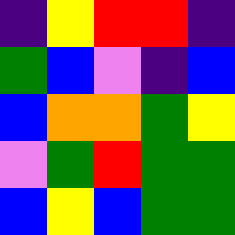[["indigo", "yellow", "red", "red", "indigo"], ["green", "blue", "violet", "indigo", "blue"], ["blue", "orange", "orange", "green", "yellow"], ["violet", "green", "red", "green", "green"], ["blue", "yellow", "blue", "green", "green"]]